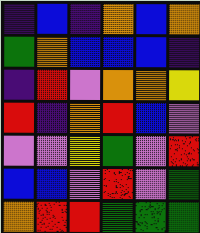[["indigo", "blue", "indigo", "orange", "blue", "orange"], ["green", "orange", "blue", "blue", "blue", "indigo"], ["indigo", "red", "violet", "orange", "orange", "yellow"], ["red", "indigo", "orange", "red", "blue", "violet"], ["violet", "violet", "yellow", "green", "violet", "red"], ["blue", "blue", "violet", "red", "violet", "green"], ["orange", "red", "red", "green", "green", "green"]]